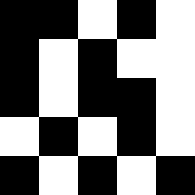[["black", "black", "white", "black", "white"], ["black", "white", "black", "white", "white"], ["black", "white", "black", "black", "white"], ["white", "black", "white", "black", "white"], ["black", "white", "black", "white", "black"]]